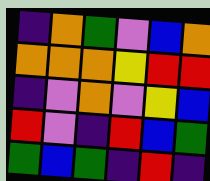[["indigo", "orange", "green", "violet", "blue", "orange"], ["orange", "orange", "orange", "yellow", "red", "red"], ["indigo", "violet", "orange", "violet", "yellow", "blue"], ["red", "violet", "indigo", "red", "blue", "green"], ["green", "blue", "green", "indigo", "red", "indigo"]]